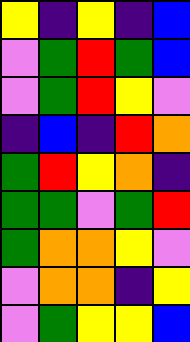[["yellow", "indigo", "yellow", "indigo", "blue"], ["violet", "green", "red", "green", "blue"], ["violet", "green", "red", "yellow", "violet"], ["indigo", "blue", "indigo", "red", "orange"], ["green", "red", "yellow", "orange", "indigo"], ["green", "green", "violet", "green", "red"], ["green", "orange", "orange", "yellow", "violet"], ["violet", "orange", "orange", "indigo", "yellow"], ["violet", "green", "yellow", "yellow", "blue"]]